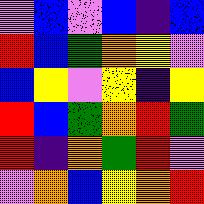[["violet", "blue", "violet", "blue", "indigo", "blue"], ["red", "blue", "green", "orange", "yellow", "violet"], ["blue", "yellow", "violet", "yellow", "indigo", "yellow"], ["red", "blue", "green", "orange", "red", "green"], ["red", "indigo", "orange", "green", "red", "violet"], ["violet", "orange", "blue", "yellow", "orange", "red"]]